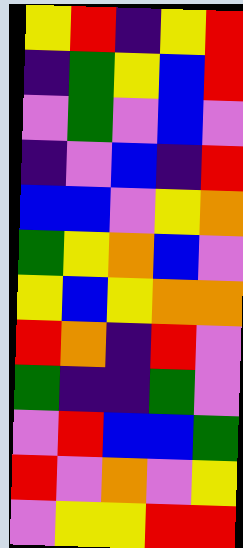[["yellow", "red", "indigo", "yellow", "red"], ["indigo", "green", "yellow", "blue", "red"], ["violet", "green", "violet", "blue", "violet"], ["indigo", "violet", "blue", "indigo", "red"], ["blue", "blue", "violet", "yellow", "orange"], ["green", "yellow", "orange", "blue", "violet"], ["yellow", "blue", "yellow", "orange", "orange"], ["red", "orange", "indigo", "red", "violet"], ["green", "indigo", "indigo", "green", "violet"], ["violet", "red", "blue", "blue", "green"], ["red", "violet", "orange", "violet", "yellow"], ["violet", "yellow", "yellow", "red", "red"]]